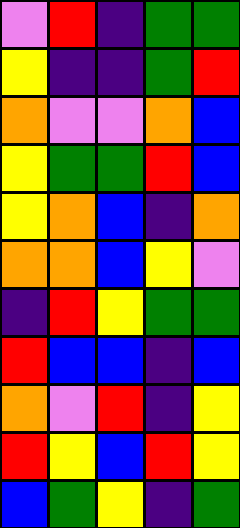[["violet", "red", "indigo", "green", "green"], ["yellow", "indigo", "indigo", "green", "red"], ["orange", "violet", "violet", "orange", "blue"], ["yellow", "green", "green", "red", "blue"], ["yellow", "orange", "blue", "indigo", "orange"], ["orange", "orange", "blue", "yellow", "violet"], ["indigo", "red", "yellow", "green", "green"], ["red", "blue", "blue", "indigo", "blue"], ["orange", "violet", "red", "indigo", "yellow"], ["red", "yellow", "blue", "red", "yellow"], ["blue", "green", "yellow", "indigo", "green"]]